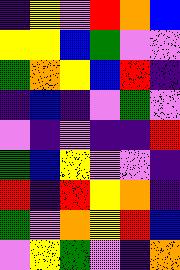[["indigo", "yellow", "violet", "red", "orange", "blue"], ["yellow", "yellow", "blue", "green", "violet", "violet"], ["green", "orange", "yellow", "blue", "red", "indigo"], ["indigo", "blue", "indigo", "violet", "green", "violet"], ["violet", "indigo", "violet", "indigo", "indigo", "red"], ["green", "blue", "yellow", "violet", "violet", "indigo"], ["red", "indigo", "red", "yellow", "orange", "indigo"], ["green", "violet", "orange", "yellow", "red", "blue"], ["violet", "yellow", "green", "violet", "indigo", "orange"]]